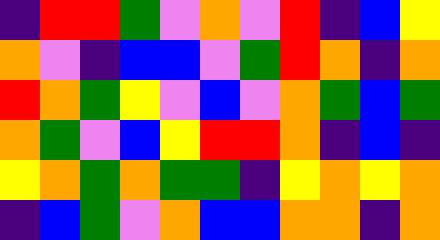[["indigo", "red", "red", "green", "violet", "orange", "violet", "red", "indigo", "blue", "yellow"], ["orange", "violet", "indigo", "blue", "blue", "violet", "green", "red", "orange", "indigo", "orange"], ["red", "orange", "green", "yellow", "violet", "blue", "violet", "orange", "green", "blue", "green"], ["orange", "green", "violet", "blue", "yellow", "red", "red", "orange", "indigo", "blue", "indigo"], ["yellow", "orange", "green", "orange", "green", "green", "indigo", "yellow", "orange", "yellow", "orange"], ["indigo", "blue", "green", "violet", "orange", "blue", "blue", "orange", "orange", "indigo", "orange"]]